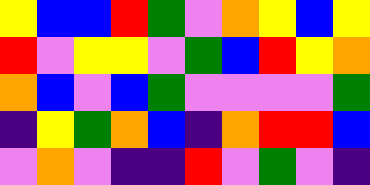[["yellow", "blue", "blue", "red", "green", "violet", "orange", "yellow", "blue", "yellow"], ["red", "violet", "yellow", "yellow", "violet", "green", "blue", "red", "yellow", "orange"], ["orange", "blue", "violet", "blue", "green", "violet", "violet", "violet", "violet", "green"], ["indigo", "yellow", "green", "orange", "blue", "indigo", "orange", "red", "red", "blue"], ["violet", "orange", "violet", "indigo", "indigo", "red", "violet", "green", "violet", "indigo"]]